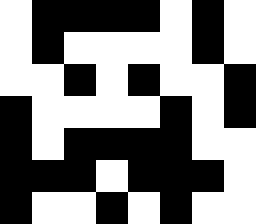[["white", "black", "black", "black", "black", "white", "black", "white"], ["white", "black", "white", "white", "white", "white", "black", "white"], ["white", "white", "black", "white", "black", "white", "white", "black"], ["black", "white", "white", "white", "white", "black", "white", "black"], ["black", "white", "black", "black", "black", "black", "white", "white"], ["black", "black", "black", "white", "black", "black", "black", "white"], ["black", "white", "white", "black", "white", "black", "white", "white"]]